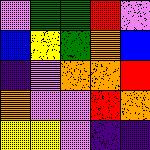[["violet", "green", "green", "red", "violet"], ["blue", "yellow", "green", "orange", "blue"], ["indigo", "violet", "orange", "orange", "red"], ["orange", "violet", "violet", "red", "orange"], ["yellow", "yellow", "violet", "indigo", "indigo"]]